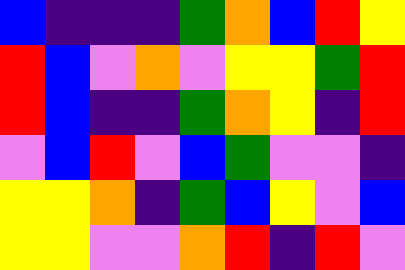[["blue", "indigo", "indigo", "indigo", "green", "orange", "blue", "red", "yellow"], ["red", "blue", "violet", "orange", "violet", "yellow", "yellow", "green", "red"], ["red", "blue", "indigo", "indigo", "green", "orange", "yellow", "indigo", "red"], ["violet", "blue", "red", "violet", "blue", "green", "violet", "violet", "indigo"], ["yellow", "yellow", "orange", "indigo", "green", "blue", "yellow", "violet", "blue"], ["yellow", "yellow", "violet", "violet", "orange", "red", "indigo", "red", "violet"]]